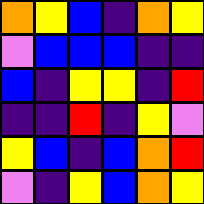[["orange", "yellow", "blue", "indigo", "orange", "yellow"], ["violet", "blue", "blue", "blue", "indigo", "indigo"], ["blue", "indigo", "yellow", "yellow", "indigo", "red"], ["indigo", "indigo", "red", "indigo", "yellow", "violet"], ["yellow", "blue", "indigo", "blue", "orange", "red"], ["violet", "indigo", "yellow", "blue", "orange", "yellow"]]